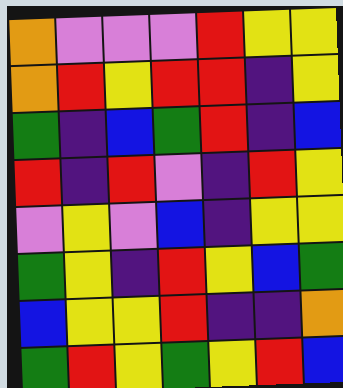[["orange", "violet", "violet", "violet", "red", "yellow", "yellow"], ["orange", "red", "yellow", "red", "red", "indigo", "yellow"], ["green", "indigo", "blue", "green", "red", "indigo", "blue"], ["red", "indigo", "red", "violet", "indigo", "red", "yellow"], ["violet", "yellow", "violet", "blue", "indigo", "yellow", "yellow"], ["green", "yellow", "indigo", "red", "yellow", "blue", "green"], ["blue", "yellow", "yellow", "red", "indigo", "indigo", "orange"], ["green", "red", "yellow", "green", "yellow", "red", "blue"]]